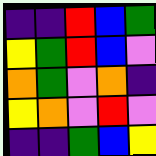[["indigo", "indigo", "red", "blue", "green"], ["yellow", "green", "red", "blue", "violet"], ["orange", "green", "violet", "orange", "indigo"], ["yellow", "orange", "violet", "red", "violet"], ["indigo", "indigo", "green", "blue", "yellow"]]